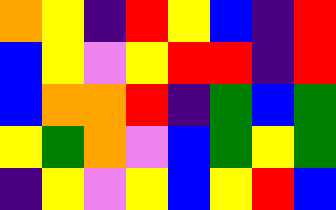[["orange", "yellow", "indigo", "red", "yellow", "blue", "indigo", "red"], ["blue", "yellow", "violet", "yellow", "red", "red", "indigo", "red"], ["blue", "orange", "orange", "red", "indigo", "green", "blue", "green"], ["yellow", "green", "orange", "violet", "blue", "green", "yellow", "green"], ["indigo", "yellow", "violet", "yellow", "blue", "yellow", "red", "blue"]]